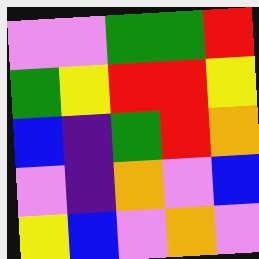[["violet", "violet", "green", "green", "red"], ["green", "yellow", "red", "red", "yellow"], ["blue", "indigo", "green", "red", "orange"], ["violet", "indigo", "orange", "violet", "blue"], ["yellow", "blue", "violet", "orange", "violet"]]